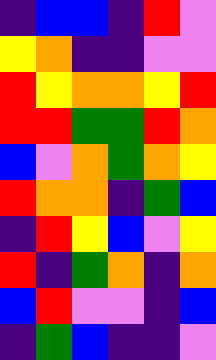[["indigo", "blue", "blue", "indigo", "red", "violet"], ["yellow", "orange", "indigo", "indigo", "violet", "violet"], ["red", "yellow", "orange", "orange", "yellow", "red"], ["red", "red", "green", "green", "red", "orange"], ["blue", "violet", "orange", "green", "orange", "yellow"], ["red", "orange", "orange", "indigo", "green", "blue"], ["indigo", "red", "yellow", "blue", "violet", "yellow"], ["red", "indigo", "green", "orange", "indigo", "orange"], ["blue", "red", "violet", "violet", "indigo", "blue"], ["indigo", "green", "blue", "indigo", "indigo", "violet"]]